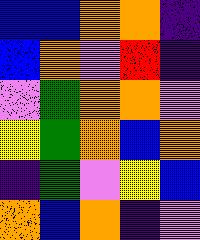[["blue", "blue", "orange", "orange", "indigo"], ["blue", "orange", "violet", "red", "indigo"], ["violet", "green", "orange", "orange", "violet"], ["yellow", "green", "orange", "blue", "orange"], ["indigo", "green", "violet", "yellow", "blue"], ["orange", "blue", "orange", "indigo", "violet"]]